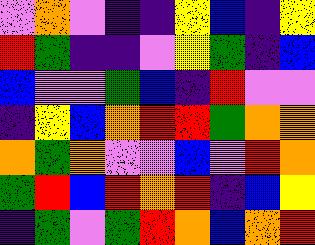[["violet", "orange", "violet", "indigo", "indigo", "yellow", "blue", "indigo", "yellow"], ["red", "green", "indigo", "indigo", "violet", "yellow", "green", "indigo", "blue"], ["blue", "violet", "violet", "green", "blue", "indigo", "red", "violet", "violet"], ["indigo", "yellow", "blue", "orange", "red", "red", "green", "orange", "orange"], ["orange", "green", "orange", "violet", "violet", "blue", "violet", "red", "orange"], ["green", "red", "blue", "red", "orange", "red", "indigo", "blue", "yellow"], ["indigo", "green", "violet", "green", "red", "orange", "blue", "orange", "red"]]